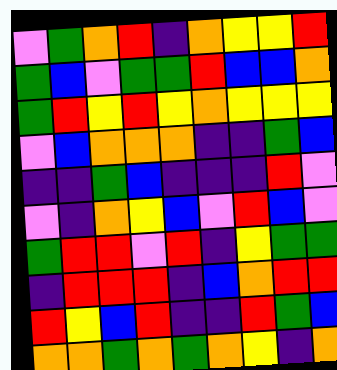[["violet", "green", "orange", "red", "indigo", "orange", "yellow", "yellow", "red"], ["green", "blue", "violet", "green", "green", "red", "blue", "blue", "orange"], ["green", "red", "yellow", "red", "yellow", "orange", "yellow", "yellow", "yellow"], ["violet", "blue", "orange", "orange", "orange", "indigo", "indigo", "green", "blue"], ["indigo", "indigo", "green", "blue", "indigo", "indigo", "indigo", "red", "violet"], ["violet", "indigo", "orange", "yellow", "blue", "violet", "red", "blue", "violet"], ["green", "red", "red", "violet", "red", "indigo", "yellow", "green", "green"], ["indigo", "red", "red", "red", "indigo", "blue", "orange", "red", "red"], ["red", "yellow", "blue", "red", "indigo", "indigo", "red", "green", "blue"], ["orange", "orange", "green", "orange", "green", "orange", "yellow", "indigo", "orange"]]